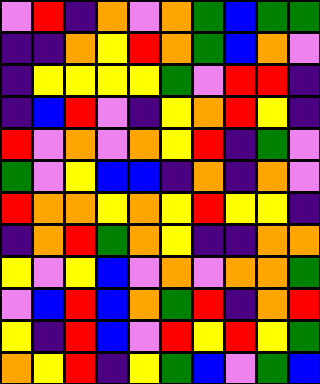[["violet", "red", "indigo", "orange", "violet", "orange", "green", "blue", "green", "green"], ["indigo", "indigo", "orange", "yellow", "red", "orange", "green", "blue", "orange", "violet"], ["indigo", "yellow", "yellow", "yellow", "yellow", "green", "violet", "red", "red", "indigo"], ["indigo", "blue", "red", "violet", "indigo", "yellow", "orange", "red", "yellow", "indigo"], ["red", "violet", "orange", "violet", "orange", "yellow", "red", "indigo", "green", "violet"], ["green", "violet", "yellow", "blue", "blue", "indigo", "orange", "indigo", "orange", "violet"], ["red", "orange", "orange", "yellow", "orange", "yellow", "red", "yellow", "yellow", "indigo"], ["indigo", "orange", "red", "green", "orange", "yellow", "indigo", "indigo", "orange", "orange"], ["yellow", "violet", "yellow", "blue", "violet", "orange", "violet", "orange", "orange", "green"], ["violet", "blue", "red", "blue", "orange", "green", "red", "indigo", "orange", "red"], ["yellow", "indigo", "red", "blue", "violet", "red", "yellow", "red", "yellow", "green"], ["orange", "yellow", "red", "indigo", "yellow", "green", "blue", "violet", "green", "blue"]]